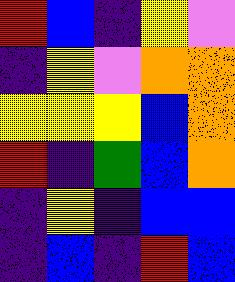[["red", "blue", "indigo", "yellow", "violet"], ["indigo", "yellow", "violet", "orange", "orange"], ["yellow", "yellow", "yellow", "blue", "orange"], ["red", "indigo", "green", "blue", "orange"], ["indigo", "yellow", "indigo", "blue", "blue"], ["indigo", "blue", "indigo", "red", "blue"]]